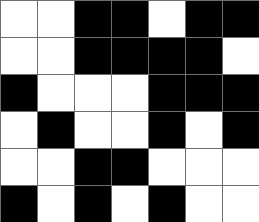[["white", "white", "black", "black", "white", "black", "black"], ["white", "white", "black", "black", "black", "black", "white"], ["black", "white", "white", "white", "black", "black", "black"], ["white", "black", "white", "white", "black", "white", "black"], ["white", "white", "black", "black", "white", "white", "white"], ["black", "white", "black", "white", "black", "white", "white"]]